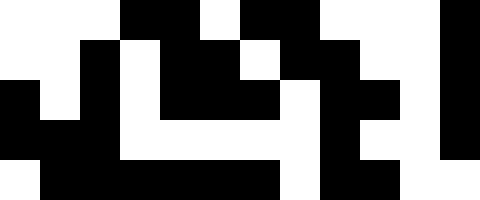[["white", "white", "white", "black", "black", "white", "black", "black", "white", "white", "white", "black"], ["white", "white", "black", "white", "black", "black", "white", "black", "black", "white", "white", "black"], ["black", "white", "black", "white", "black", "black", "black", "white", "black", "black", "white", "black"], ["black", "black", "black", "white", "white", "white", "white", "white", "black", "white", "white", "black"], ["white", "black", "black", "black", "black", "black", "black", "white", "black", "black", "white", "white"]]